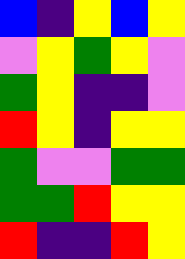[["blue", "indigo", "yellow", "blue", "yellow"], ["violet", "yellow", "green", "yellow", "violet"], ["green", "yellow", "indigo", "indigo", "violet"], ["red", "yellow", "indigo", "yellow", "yellow"], ["green", "violet", "violet", "green", "green"], ["green", "green", "red", "yellow", "yellow"], ["red", "indigo", "indigo", "red", "yellow"]]